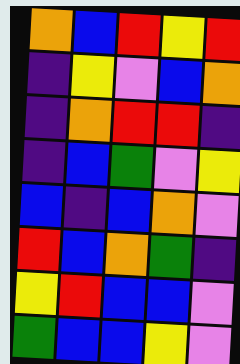[["orange", "blue", "red", "yellow", "red"], ["indigo", "yellow", "violet", "blue", "orange"], ["indigo", "orange", "red", "red", "indigo"], ["indigo", "blue", "green", "violet", "yellow"], ["blue", "indigo", "blue", "orange", "violet"], ["red", "blue", "orange", "green", "indigo"], ["yellow", "red", "blue", "blue", "violet"], ["green", "blue", "blue", "yellow", "violet"]]